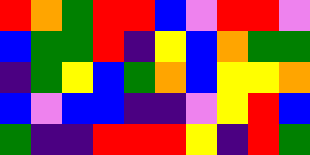[["red", "orange", "green", "red", "red", "blue", "violet", "red", "red", "violet"], ["blue", "green", "green", "red", "indigo", "yellow", "blue", "orange", "green", "green"], ["indigo", "green", "yellow", "blue", "green", "orange", "blue", "yellow", "yellow", "orange"], ["blue", "violet", "blue", "blue", "indigo", "indigo", "violet", "yellow", "red", "blue"], ["green", "indigo", "indigo", "red", "red", "red", "yellow", "indigo", "red", "green"]]